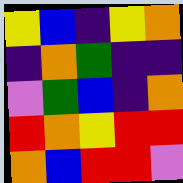[["yellow", "blue", "indigo", "yellow", "orange"], ["indigo", "orange", "green", "indigo", "indigo"], ["violet", "green", "blue", "indigo", "orange"], ["red", "orange", "yellow", "red", "red"], ["orange", "blue", "red", "red", "violet"]]